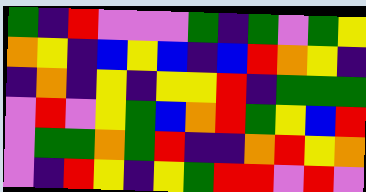[["green", "indigo", "red", "violet", "violet", "violet", "green", "indigo", "green", "violet", "green", "yellow"], ["orange", "yellow", "indigo", "blue", "yellow", "blue", "indigo", "blue", "red", "orange", "yellow", "indigo"], ["indigo", "orange", "indigo", "yellow", "indigo", "yellow", "yellow", "red", "indigo", "green", "green", "green"], ["violet", "red", "violet", "yellow", "green", "blue", "orange", "red", "green", "yellow", "blue", "red"], ["violet", "green", "green", "orange", "green", "red", "indigo", "indigo", "orange", "red", "yellow", "orange"], ["violet", "indigo", "red", "yellow", "indigo", "yellow", "green", "red", "red", "violet", "red", "violet"]]